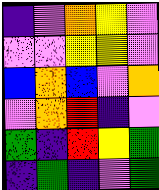[["indigo", "violet", "orange", "yellow", "violet"], ["violet", "violet", "yellow", "yellow", "violet"], ["blue", "orange", "blue", "violet", "orange"], ["violet", "orange", "red", "indigo", "violet"], ["green", "indigo", "red", "yellow", "green"], ["indigo", "green", "indigo", "violet", "green"]]